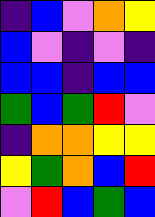[["indigo", "blue", "violet", "orange", "yellow"], ["blue", "violet", "indigo", "violet", "indigo"], ["blue", "blue", "indigo", "blue", "blue"], ["green", "blue", "green", "red", "violet"], ["indigo", "orange", "orange", "yellow", "yellow"], ["yellow", "green", "orange", "blue", "red"], ["violet", "red", "blue", "green", "blue"]]